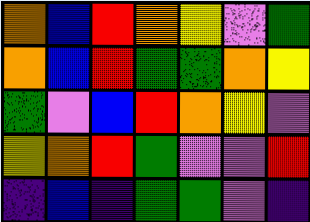[["orange", "blue", "red", "orange", "yellow", "violet", "green"], ["orange", "blue", "red", "green", "green", "orange", "yellow"], ["green", "violet", "blue", "red", "orange", "yellow", "violet"], ["yellow", "orange", "red", "green", "violet", "violet", "red"], ["indigo", "blue", "indigo", "green", "green", "violet", "indigo"]]